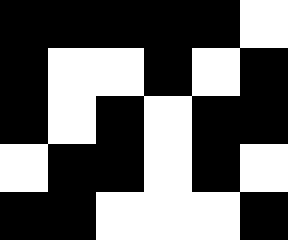[["black", "black", "black", "black", "black", "white"], ["black", "white", "white", "black", "white", "black"], ["black", "white", "black", "white", "black", "black"], ["white", "black", "black", "white", "black", "white"], ["black", "black", "white", "white", "white", "black"]]